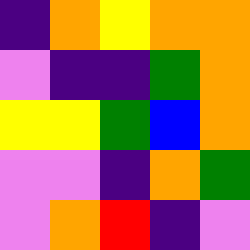[["indigo", "orange", "yellow", "orange", "orange"], ["violet", "indigo", "indigo", "green", "orange"], ["yellow", "yellow", "green", "blue", "orange"], ["violet", "violet", "indigo", "orange", "green"], ["violet", "orange", "red", "indigo", "violet"]]